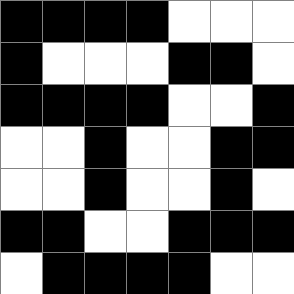[["black", "black", "black", "black", "white", "white", "white"], ["black", "white", "white", "white", "black", "black", "white"], ["black", "black", "black", "black", "white", "white", "black"], ["white", "white", "black", "white", "white", "black", "black"], ["white", "white", "black", "white", "white", "black", "white"], ["black", "black", "white", "white", "black", "black", "black"], ["white", "black", "black", "black", "black", "white", "white"]]